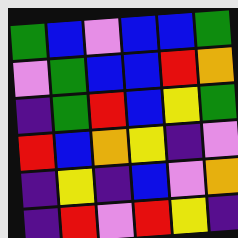[["green", "blue", "violet", "blue", "blue", "green"], ["violet", "green", "blue", "blue", "red", "orange"], ["indigo", "green", "red", "blue", "yellow", "green"], ["red", "blue", "orange", "yellow", "indigo", "violet"], ["indigo", "yellow", "indigo", "blue", "violet", "orange"], ["indigo", "red", "violet", "red", "yellow", "indigo"]]